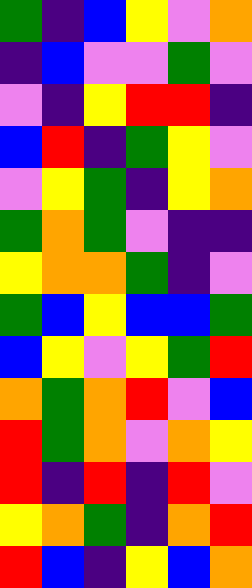[["green", "indigo", "blue", "yellow", "violet", "orange"], ["indigo", "blue", "violet", "violet", "green", "violet"], ["violet", "indigo", "yellow", "red", "red", "indigo"], ["blue", "red", "indigo", "green", "yellow", "violet"], ["violet", "yellow", "green", "indigo", "yellow", "orange"], ["green", "orange", "green", "violet", "indigo", "indigo"], ["yellow", "orange", "orange", "green", "indigo", "violet"], ["green", "blue", "yellow", "blue", "blue", "green"], ["blue", "yellow", "violet", "yellow", "green", "red"], ["orange", "green", "orange", "red", "violet", "blue"], ["red", "green", "orange", "violet", "orange", "yellow"], ["red", "indigo", "red", "indigo", "red", "violet"], ["yellow", "orange", "green", "indigo", "orange", "red"], ["red", "blue", "indigo", "yellow", "blue", "orange"]]